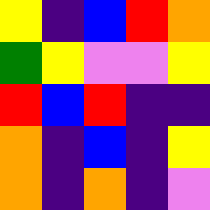[["yellow", "indigo", "blue", "red", "orange"], ["green", "yellow", "violet", "violet", "yellow"], ["red", "blue", "red", "indigo", "indigo"], ["orange", "indigo", "blue", "indigo", "yellow"], ["orange", "indigo", "orange", "indigo", "violet"]]